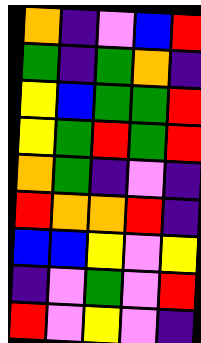[["orange", "indigo", "violet", "blue", "red"], ["green", "indigo", "green", "orange", "indigo"], ["yellow", "blue", "green", "green", "red"], ["yellow", "green", "red", "green", "red"], ["orange", "green", "indigo", "violet", "indigo"], ["red", "orange", "orange", "red", "indigo"], ["blue", "blue", "yellow", "violet", "yellow"], ["indigo", "violet", "green", "violet", "red"], ["red", "violet", "yellow", "violet", "indigo"]]